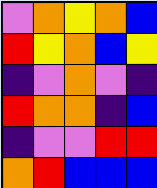[["violet", "orange", "yellow", "orange", "blue"], ["red", "yellow", "orange", "blue", "yellow"], ["indigo", "violet", "orange", "violet", "indigo"], ["red", "orange", "orange", "indigo", "blue"], ["indigo", "violet", "violet", "red", "red"], ["orange", "red", "blue", "blue", "blue"]]